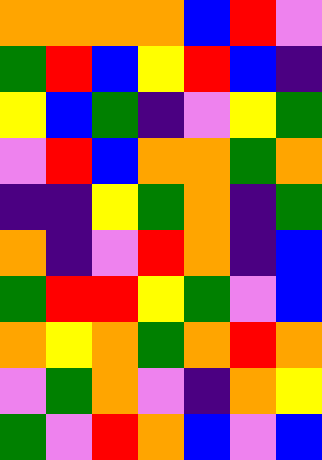[["orange", "orange", "orange", "orange", "blue", "red", "violet"], ["green", "red", "blue", "yellow", "red", "blue", "indigo"], ["yellow", "blue", "green", "indigo", "violet", "yellow", "green"], ["violet", "red", "blue", "orange", "orange", "green", "orange"], ["indigo", "indigo", "yellow", "green", "orange", "indigo", "green"], ["orange", "indigo", "violet", "red", "orange", "indigo", "blue"], ["green", "red", "red", "yellow", "green", "violet", "blue"], ["orange", "yellow", "orange", "green", "orange", "red", "orange"], ["violet", "green", "orange", "violet", "indigo", "orange", "yellow"], ["green", "violet", "red", "orange", "blue", "violet", "blue"]]